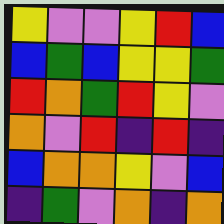[["yellow", "violet", "violet", "yellow", "red", "blue"], ["blue", "green", "blue", "yellow", "yellow", "green"], ["red", "orange", "green", "red", "yellow", "violet"], ["orange", "violet", "red", "indigo", "red", "indigo"], ["blue", "orange", "orange", "yellow", "violet", "blue"], ["indigo", "green", "violet", "orange", "indigo", "orange"]]